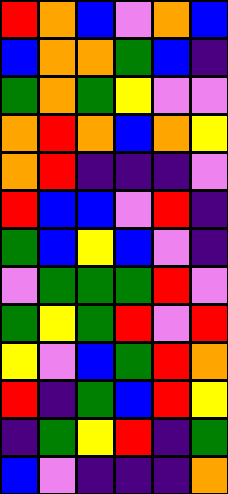[["red", "orange", "blue", "violet", "orange", "blue"], ["blue", "orange", "orange", "green", "blue", "indigo"], ["green", "orange", "green", "yellow", "violet", "violet"], ["orange", "red", "orange", "blue", "orange", "yellow"], ["orange", "red", "indigo", "indigo", "indigo", "violet"], ["red", "blue", "blue", "violet", "red", "indigo"], ["green", "blue", "yellow", "blue", "violet", "indigo"], ["violet", "green", "green", "green", "red", "violet"], ["green", "yellow", "green", "red", "violet", "red"], ["yellow", "violet", "blue", "green", "red", "orange"], ["red", "indigo", "green", "blue", "red", "yellow"], ["indigo", "green", "yellow", "red", "indigo", "green"], ["blue", "violet", "indigo", "indigo", "indigo", "orange"]]